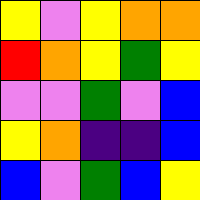[["yellow", "violet", "yellow", "orange", "orange"], ["red", "orange", "yellow", "green", "yellow"], ["violet", "violet", "green", "violet", "blue"], ["yellow", "orange", "indigo", "indigo", "blue"], ["blue", "violet", "green", "blue", "yellow"]]